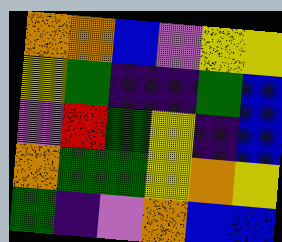[["orange", "orange", "blue", "violet", "yellow", "yellow"], ["yellow", "green", "indigo", "indigo", "green", "blue"], ["violet", "red", "green", "yellow", "indigo", "blue"], ["orange", "green", "green", "yellow", "orange", "yellow"], ["green", "indigo", "violet", "orange", "blue", "blue"]]